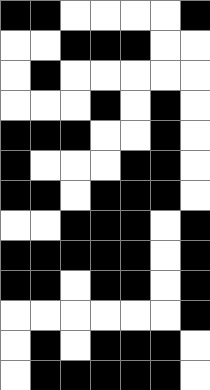[["black", "black", "white", "white", "white", "white", "black"], ["white", "white", "black", "black", "black", "white", "white"], ["white", "black", "white", "white", "white", "white", "white"], ["white", "white", "white", "black", "white", "black", "white"], ["black", "black", "black", "white", "white", "black", "white"], ["black", "white", "white", "white", "black", "black", "white"], ["black", "black", "white", "black", "black", "black", "white"], ["white", "white", "black", "black", "black", "white", "black"], ["black", "black", "black", "black", "black", "white", "black"], ["black", "black", "white", "black", "black", "white", "black"], ["white", "white", "white", "white", "white", "white", "black"], ["white", "black", "white", "black", "black", "black", "white"], ["white", "black", "black", "black", "black", "black", "white"]]